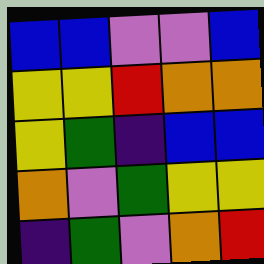[["blue", "blue", "violet", "violet", "blue"], ["yellow", "yellow", "red", "orange", "orange"], ["yellow", "green", "indigo", "blue", "blue"], ["orange", "violet", "green", "yellow", "yellow"], ["indigo", "green", "violet", "orange", "red"]]